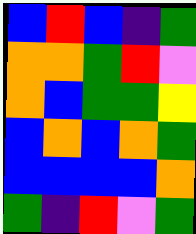[["blue", "red", "blue", "indigo", "green"], ["orange", "orange", "green", "red", "violet"], ["orange", "blue", "green", "green", "yellow"], ["blue", "orange", "blue", "orange", "green"], ["blue", "blue", "blue", "blue", "orange"], ["green", "indigo", "red", "violet", "green"]]